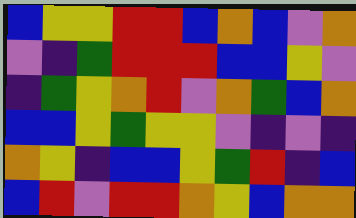[["blue", "yellow", "yellow", "red", "red", "blue", "orange", "blue", "violet", "orange"], ["violet", "indigo", "green", "red", "red", "red", "blue", "blue", "yellow", "violet"], ["indigo", "green", "yellow", "orange", "red", "violet", "orange", "green", "blue", "orange"], ["blue", "blue", "yellow", "green", "yellow", "yellow", "violet", "indigo", "violet", "indigo"], ["orange", "yellow", "indigo", "blue", "blue", "yellow", "green", "red", "indigo", "blue"], ["blue", "red", "violet", "red", "red", "orange", "yellow", "blue", "orange", "orange"]]